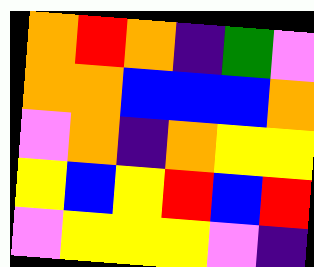[["orange", "red", "orange", "indigo", "green", "violet"], ["orange", "orange", "blue", "blue", "blue", "orange"], ["violet", "orange", "indigo", "orange", "yellow", "yellow"], ["yellow", "blue", "yellow", "red", "blue", "red"], ["violet", "yellow", "yellow", "yellow", "violet", "indigo"]]